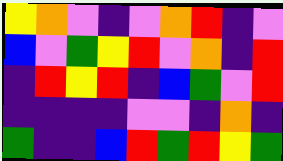[["yellow", "orange", "violet", "indigo", "violet", "orange", "red", "indigo", "violet"], ["blue", "violet", "green", "yellow", "red", "violet", "orange", "indigo", "red"], ["indigo", "red", "yellow", "red", "indigo", "blue", "green", "violet", "red"], ["indigo", "indigo", "indigo", "indigo", "violet", "violet", "indigo", "orange", "indigo"], ["green", "indigo", "indigo", "blue", "red", "green", "red", "yellow", "green"]]